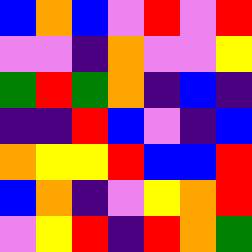[["blue", "orange", "blue", "violet", "red", "violet", "red"], ["violet", "violet", "indigo", "orange", "violet", "violet", "yellow"], ["green", "red", "green", "orange", "indigo", "blue", "indigo"], ["indigo", "indigo", "red", "blue", "violet", "indigo", "blue"], ["orange", "yellow", "yellow", "red", "blue", "blue", "red"], ["blue", "orange", "indigo", "violet", "yellow", "orange", "red"], ["violet", "yellow", "red", "indigo", "red", "orange", "green"]]